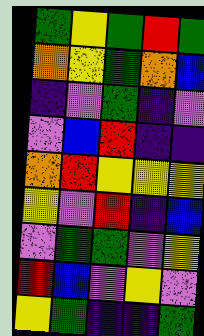[["green", "yellow", "green", "red", "green"], ["orange", "yellow", "green", "orange", "blue"], ["indigo", "violet", "green", "indigo", "violet"], ["violet", "blue", "red", "indigo", "indigo"], ["orange", "red", "yellow", "yellow", "yellow"], ["yellow", "violet", "red", "indigo", "blue"], ["violet", "green", "green", "violet", "yellow"], ["red", "blue", "violet", "yellow", "violet"], ["yellow", "green", "indigo", "indigo", "green"]]